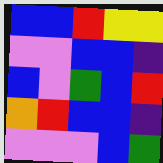[["blue", "blue", "red", "yellow", "yellow"], ["violet", "violet", "blue", "blue", "indigo"], ["blue", "violet", "green", "blue", "red"], ["orange", "red", "blue", "blue", "indigo"], ["violet", "violet", "violet", "blue", "green"]]